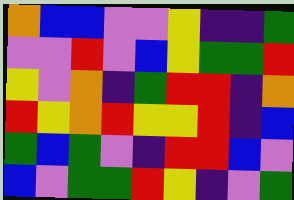[["orange", "blue", "blue", "violet", "violet", "yellow", "indigo", "indigo", "green"], ["violet", "violet", "red", "violet", "blue", "yellow", "green", "green", "red"], ["yellow", "violet", "orange", "indigo", "green", "red", "red", "indigo", "orange"], ["red", "yellow", "orange", "red", "yellow", "yellow", "red", "indigo", "blue"], ["green", "blue", "green", "violet", "indigo", "red", "red", "blue", "violet"], ["blue", "violet", "green", "green", "red", "yellow", "indigo", "violet", "green"]]